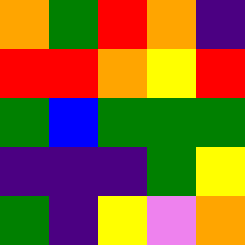[["orange", "green", "red", "orange", "indigo"], ["red", "red", "orange", "yellow", "red"], ["green", "blue", "green", "green", "green"], ["indigo", "indigo", "indigo", "green", "yellow"], ["green", "indigo", "yellow", "violet", "orange"]]